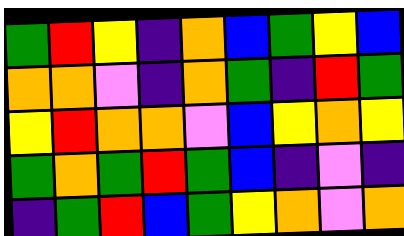[["green", "red", "yellow", "indigo", "orange", "blue", "green", "yellow", "blue"], ["orange", "orange", "violet", "indigo", "orange", "green", "indigo", "red", "green"], ["yellow", "red", "orange", "orange", "violet", "blue", "yellow", "orange", "yellow"], ["green", "orange", "green", "red", "green", "blue", "indigo", "violet", "indigo"], ["indigo", "green", "red", "blue", "green", "yellow", "orange", "violet", "orange"]]